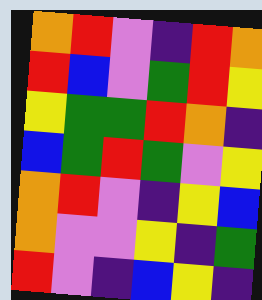[["orange", "red", "violet", "indigo", "red", "orange"], ["red", "blue", "violet", "green", "red", "yellow"], ["yellow", "green", "green", "red", "orange", "indigo"], ["blue", "green", "red", "green", "violet", "yellow"], ["orange", "red", "violet", "indigo", "yellow", "blue"], ["orange", "violet", "violet", "yellow", "indigo", "green"], ["red", "violet", "indigo", "blue", "yellow", "indigo"]]